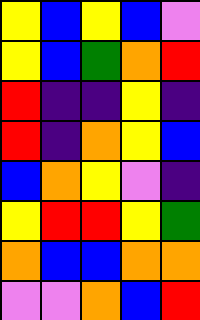[["yellow", "blue", "yellow", "blue", "violet"], ["yellow", "blue", "green", "orange", "red"], ["red", "indigo", "indigo", "yellow", "indigo"], ["red", "indigo", "orange", "yellow", "blue"], ["blue", "orange", "yellow", "violet", "indigo"], ["yellow", "red", "red", "yellow", "green"], ["orange", "blue", "blue", "orange", "orange"], ["violet", "violet", "orange", "blue", "red"]]